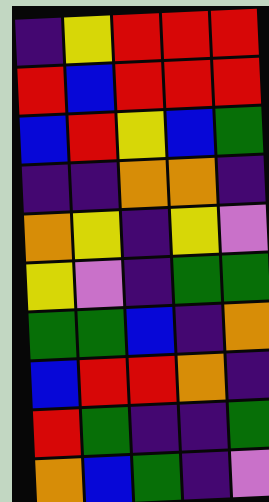[["indigo", "yellow", "red", "red", "red"], ["red", "blue", "red", "red", "red"], ["blue", "red", "yellow", "blue", "green"], ["indigo", "indigo", "orange", "orange", "indigo"], ["orange", "yellow", "indigo", "yellow", "violet"], ["yellow", "violet", "indigo", "green", "green"], ["green", "green", "blue", "indigo", "orange"], ["blue", "red", "red", "orange", "indigo"], ["red", "green", "indigo", "indigo", "green"], ["orange", "blue", "green", "indigo", "violet"]]